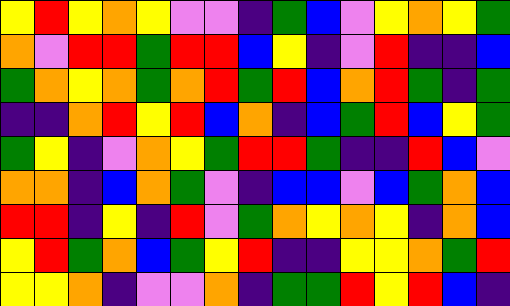[["yellow", "red", "yellow", "orange", "yellow", "violet", "violet", "indigo", "green", "blue", "violet", "yellow", "orange", "yellow", "green"], ["orange", "violet", "red", "red", "green", "red", "red", "blue", "yellow", "indigo", "violet", "red", "indigo", "indigo", "blue"], ["green", "orange", "yellow", "orange", "green", "orange", "red", "green", "red", "blue", "orange", "red", "green", "indigo", "green"], ["indigo", "indigo", "orange", "red", "yellow", "red", "blue", "orange", "indigo", "blue", "green", "red", "blue", "yellow", "green"], ["green", "yellow", "indigo", "violet", "orange", "yellow", "green", "red", "red", "green", "indigo", "indigo", "red", "blue", "violet"], ["orange", "orange", "indigo", "blue", "orange", "green", "violet", "indigo", "blue", "blue", "violet", "blue", "green", "orange", "blue"], ["red", "red", "indigo", "yellow", "indigo", "red", "violet", "green", "orange", "yellow", "orange", "yellow", "indigo", "orange", "blue"], ["yellow", "red", "green", "orange", "blue", "green", "yellow", "red", "indigo", "indigo", "yellow", "yellow", "orange", "green", "red"], ["yellow", "yellow", "orange", "indigo", "violet", "violet", "orange", "indigo", "green", "green", "red", "yellow", "red", "blue", "indigo"]]